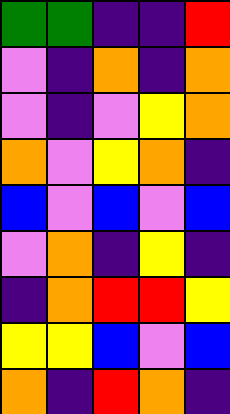[["green", "green", "indigo", "indigo", "red"], ["violet", "indigo", "orange", "indigo", "orange"], ["violet", "indigo", "violet", "yellow", "orange"], ["orange", "violet", "yellow", "orange", "indigo"], ["blue", "violet", "blue", "violet", "blue"], ["violet", "orange", "indigo", "yellow", "indigo"], ["indigo", "orange", "red", "red", "yellow"], ["yellow", "yellow", "blue", "violet", "blue"], ["orange", "indigo", "red", "orange", "indigo"]]